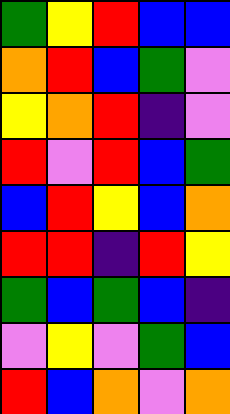[["green", "yellow", "red", "blue", "blue"], ["orange", "red", "blue", "green", "violet"], ["yellow", "orange", "red", "indigo", "violet"], ["red", "violet", "red", "blue", "green"], ["blue", "red", "yellow", "blue", "orange"], ["red", "red", "indigo", "red", "yellow"], ["green", "blue", "green", "blue", "indigo"], ["violet", "yellow", "violet", "green", "blue"], ["red", "blue", "orange", "violet", "orange"]]